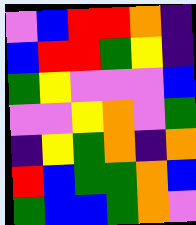[["violet", "blue", "red", "red", "orange", "indigo"], ["blue", "red", "red", "green", "yellow", "indigo"], ["green", "yellow", "violet", "violet", "violet", "blue"], ["violet", "violet", "yellow", "orange", "violet", "green"], ["indigo", "yellow", "green", "orange", "indigo", "orange"], ["red", "blue", "green", "green", "orange", "blue"], ["green", "blue", "blue", "green", "orange", "violet"]]